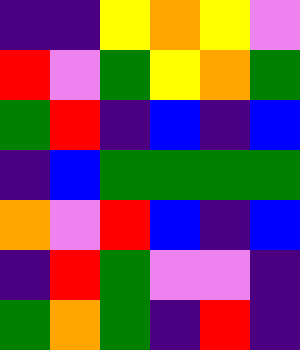[["indigo", "indigo", "yellow", "orange", "yellow", "violet"], ["red", "violet", "green", "yellow", "orange", "green"], ["green", "red", "indigo", "blue", "indigo", "blue"], ["indigo", "blue", "green", "green", "green", "green"], ["orange", "violet", "red", "blue", "indigo", "blue"], ["indigo", "red", "green", "violet", "violet", "indigo"], ["green", "orange", "green", "indigo", "red", "indigo"]]